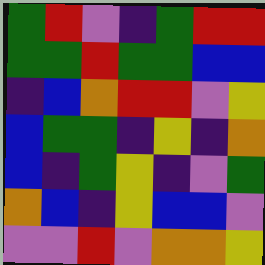[["green", "red", "violet", "indigo", "green", "red", "red"], ["green", "green", "red", "green", "green", "blue", "blue"], ["indigo", "blue", "orange", "red", "red", "violet", "yellow"], ["blue", "green", "green", "indigo", "yellow", "indigo", "orange"], ["blue", "indigo", "green", "yellow", "indigo", "violet", "green"], ["orange", "blue", "indigo", "yellow", "blue", "blue", "violet"], ["violet", "violet", "red", "violet", "orange", "orange", "yellow"]]